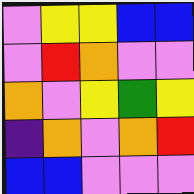[["violet", "yellow", "yellow", "blue", "blue"], ["violet", "red", "orange", "violet", "violet"], ["orange", "violet", "yellow", "green", "yellow"], ["indigo", "orange", "violet", "orange", "red"], ["blue", "blue", "violet", "violet", "violet"]]